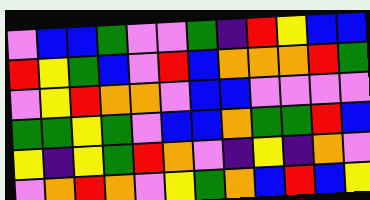[["violet", "blue", "blue", "green", "violet", "violet", "green", "indigo", "red", "yellow", "blue", "blue"], ["red", "yellow", "green", "blue", "violet", "red", "blue", "orange", "orange", "orange", "red", "green"], ["violet", "yellow", "red", "orange", "orange", "violet", "blue", "blue", "violet", "violet", "violet", "violet"], ["green", "green", "yellow", "green", "violet", "blue", "blue", "orange", "green", "green", "red", "blue"], ["yellow", "indigo", "yellow", "green", "red", "orange", "violet", "indigo", "yellow", "indigo", "orange", "violet"], ["violet", "orange", "red", "orange", "violet", "yellow", "green", "orange", "blue", "red", "blue", "yellow"]]